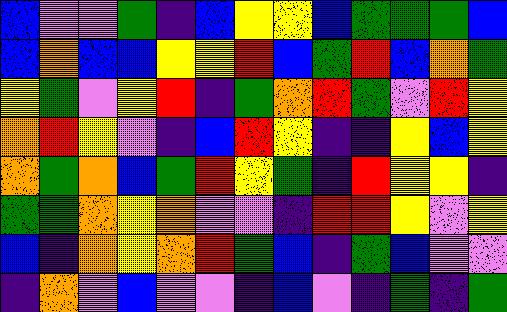[["blue", "violet", "violet", "green", "indigo", "blue", "yellow", "yellow", "blue", "green", "green", "green", "blue"], ["blue", "orange", "blue", "blue", "yellow", "yellow", "red", "blue", "green", "red", "blue", "orange", "green"], ["yellow", "green", "violet", "yellow", "red", "indigo", "green", "orange", "red", "green", "violet", "red", "yellow"], ["orange", "red", "yellow", "violet", "indigo", "blue", "red", "yellow", "indigo", "indigo", "yellow", "blue", "yellow"], ["orange", "green", "orange", "blue", "green", "red", "yellow", "green", "indigo", "red", "yellow", "yellow", "indigo"], ["green", "green", "orange", "yellow", "orange", "violet", "violet", "indigo", "red", "red", "yellow", "violet", "yellow"], ["blue", "indigo", "orange", "yellow", "orange", "red", "green", "blue", "indigo", "green", "blue", "violet", "violet"], ["indigo", "orange", "violet", "blue", "violet", "violet", "indigo", "blue", "violet", "indigo", "green", "indigo", "green"]]